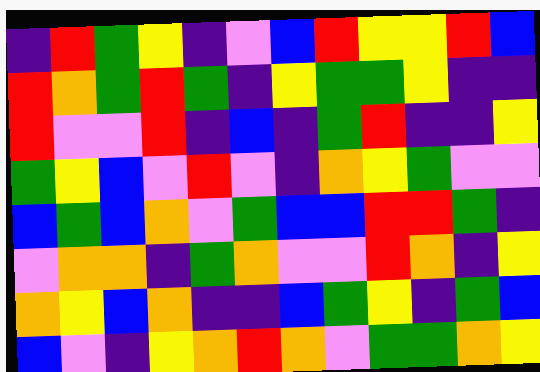[["indigo", "red", "green", "yellow", "indigo", "violet", "blue", "red", "yellow", "yellow", "red", "blue"], ["red", "orange", "green", "red", "green", "indigo", "yellow", "green", "green", "yellow", "indigo", "indigo"], ["red", "violet", "violet", "red", "indigo", "blue", "indigo", "green", "red", "indigo", "indigo", "yellow"], ["green", "yellow", "blue", "violet", "red", "violet", "indigo", "orange", "yellow", "green", "violet", "violet"], ["blue", "green", "blue", "orange", "violet", "green", "blue", "blue", "red", "red", "green", "indigo"], ["violet", "orange", "orange", "indigo", "green", "orange", "violet", "violet", "red", "orange", "indigo", "yellow"], ["orange", "yellow", "blue", "orange", "indigo", "indigo", "blue", "green", "yellow", "indigo", "green", "blue"], ["blue", "violet", "indigo", "yellow", "orange", "red", "orange", "violet", "green", "green", "orange", "yellow"]]